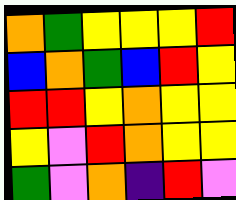[["orange", "green", "yellow", "yellow", "yellow", "red"], ["blue", "orange", "green", "blue", "red", "yellow"], ["red", "red", "yellow", "orange", "yellow", "yellow"], ["yellow", "violet", "red", "orange", "yellow", "yellow"], ["green", "violet", "orange", "indigo", "red", "violet"]]